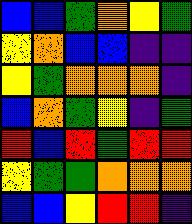[["blue", "blue", "green", "orange", "yellow", "green"], ["yellow", "orange", "blue", "blue", "indigo", "indigo"], ["yellow", "green", "orange", "orange", "orange", "indigo"], ["blue", "orange", "green", "yellow", "indigo", "green"], ["red", "blue", "red", "green", "red", "red"], ["yellow", "green", "green", "orange", "orange", "orange"], ["blue", "blue", "yellow", "red", "red", "indigo"]]